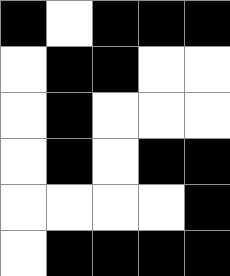[["black", "white", "black", "black", "black"], ["white", "black", "black", "white", "white"], ["white", "black", "white", "white", "white"], ["white", "black", "white", "black", "black"], ["white", "white", "white", "white", "black"], ["white", "black", "black", "black", "black"]]